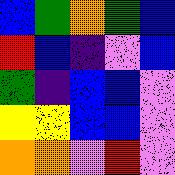[["blue", "green", "orange", "green", "blue"], ["red", "blue", "indigo", "violet", "blue"], ["green", "indigo", "blue", "blue", "violet"], ["yellow", "yellow", "blue", "blue", "violet"], ["orange", "orange", "violet", "red", "violet"]]